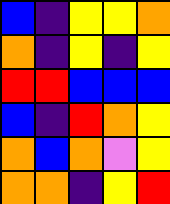[["blue", "indigo", "yellow", "yellow", "orange"], ["orange", "indigo", "yellow", "indigo", "yellow"], ["red", "red", "blue", "blue", "blue"], ["blue", "indigo", "red", "orange", "yellow"], ["orange", "blue", "orange", "violet", "yellow"], ["orange", "orange", "indigo", "yellow", "red"]]